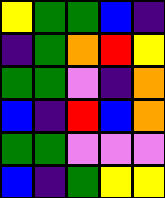[["yellow", "green", "green", "blue", "indigo"], ["indigo", "green", "orange", "red", "yellow"], ["green", "green", "violet", "indigo", "orange"], ["blue", "indigo", "red", "blue", "orange"], ["green", "green", "violet", "violet", "violet"], ["blue", "indigo", "green", "yellow", "yellow"]]